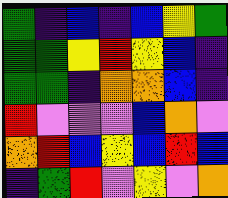[["green", "indigo", "blue", "indigo", "blue", "yellow", "green"], ["green", "green", "yellow", "red", "yellow", "blue", "indigo"], ["green", "green", "indigo", "orange", "orange", "blue", "indigo"], ["red", "violet", "violet", "violet", "blue", "orange", "violet"], ["orange", "red", "blue", "yellow", "blue", "red", "blue"], ["indigo", "green", "red", "violet", "yellow", "violet", "orange"]]